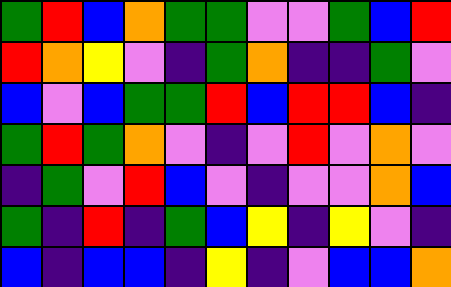[["green", "red", "blue", "orange", "green", "green", "violet", "violet", "green", "blue", "red"], ["red", "orange", "yellow", "violet", "indigo", "green", "orange", "indigo", "indigo", "green", "violet"], ["blue", "violet", "blue", "green", "green", "red", "blue", "red", "red", "blue", "indigo"], ["green", "red", "green", "orange", "violet", "indigo", "violet", "red", "violet", "orange", "violet"], ["indigo", "green", "violet", "red", "blue", "violet", "indigo", "violet", "violet", "orange", "blue"], ["green", "indigo", "red", "indigo", "green", "blue", "yellow", "indigo", "yellow", "violet", "indigo"], ["blue", "indigo", "blue", "blue", "indigo", "yellow", "indigo", "violet", "blue", "blue", "orange"]]